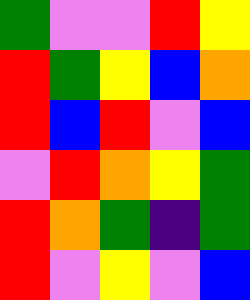[["green", "violet", "violet", "red", "yellow"], ["red", "green", "yellow", "blue", "orange"], ["red", "blue", "red", "violet", "blue"], ["violet", "red", "orange", "yellow", "green"], ["red", "orange", "green", "indigo", "green"], ["red", "violet", "yellow", "violet", "blue"]]